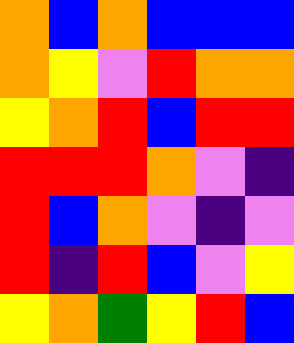[["orange", "blue", "orange", "blue", "blue", "blue"], ["orange", "yellow", "violet", "red", "orange", "orange"], ["yellow", "orange", "red", "blue", "red", "red"], ["red", "red", "red", "orange", "violet", "indigo"], ["red", "blue", "orange", "violet", "indigo", "violet"], ["red", "indigo", "red", "blue", "violet", "yellow"], ["yellow", "orange", "green", "yellow", "red", "blue"]]